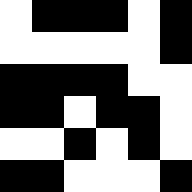[["white", "black", "black", "black", "white", "black"], ["white", "white", "white", "white", "white", "black"], ["black", "black", "black", "black", "white", "white"], ["black", "black", "white", "black", "black", "white"], ["white", "white", "black", "white", "black", "white"], ["black", "black", "white", "white", "white", "black"]]